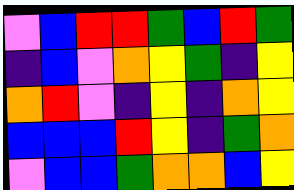[["violet", "blue", "red", "red", "green", "blue", "red", "green"], ["indigo", "blue", "violet", "orange", "yellow", "green", "indigo", "yellow"], ["orange", "red", "violet", "indigo", "yellow", "indigo", "orange", "yellow"], ["blue", "blue", "blue", "red", "yellow", "indigo", "green", "orange"], ["violet", "blue", "blue", "green", "orange", "orange", "blue", "yellow"]]